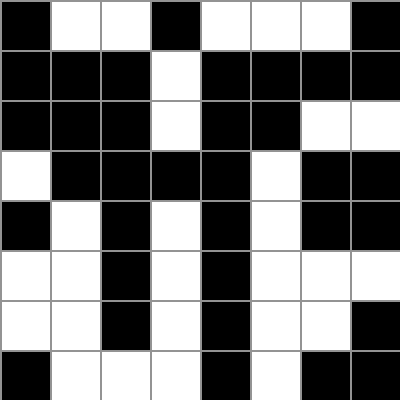[["black", "white", "white", "black", "white", "white", "white", "black"], ["black", "black", "black", "white", "black", "black", "black", "black"], ["black", "black", "black", "white", "black", "black", "white", "white"], ["white", "black", "black", "black", "black", "white", "black", "black"], ["black", "white", "black", "white", "black", "white", "black", "black"], ["white", "white", "black", "white", "black", "white", "white", "white"], ["white", "white", "black", "white", "black", "white", "white", "black"], ["black", "white", "white", "white", "black", "white", "black", "black"]]